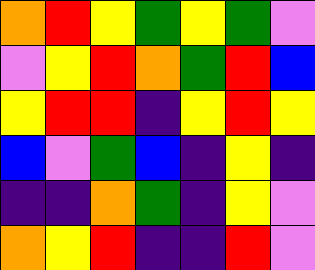[["orange", "red", "yellow", "green", "yellow", "green", "violet"], ["violet", "yellow", "red", "orange", "green", "red", "blue"], ["yellow", "red", "red", "indigo", "yellow", "red", "yellow"], ["blue", "violet", "green", "blue", "indigo", "yellow", "indigo"], ["indigo", "indigo", "orange", "green", "indigo", "yellow", "violet"], ["orange", "yellow", "red", "indigo", "indigo", "red", "violet"]]